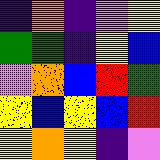[["indigo", "orange", "indigo", "violet", "yellow"], ["green", "green", "indigo", "yellow", "blue"], ["violet", "orange", "blue", "red", "green"], ["yellow", "blue", "yellow", "blue", "red"], ["yellow", "orange", "yellow", "indigo", "violet"]]